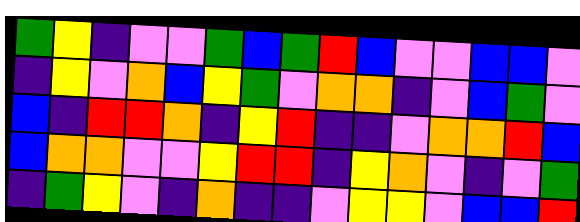[["green", "yellow", "indigo", "violet", "violet", "green", "blue", "green", "red", "blue", "violet", "violet", "blue", "blue", "violet"], ["indigo", "yellow", "violet", "orange", "blue", "yellow", "green", "violet", "orange", "orange", "indigo", "violet", "blue", "green", "violet"], ["blue", "indigo", "red", "red", "orange", "indigo", "yellow", "red", "indigo", "indigo", "violet", "orange", "orange", "red", "blue"], ["blue", "orange", "orange", "violet", "violet", "yellow", "red", "red", "indigo", "yellow", "orange", "violet", "indigo", "violet", "green"], ["indigo", "green", "yellow", "violet", "indigo", "orange", "indigo", "indigo", "violet", "yellow", "yellow", "violet", "blue", "blue", "red"]]